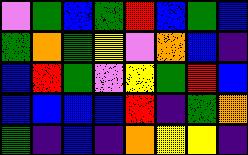[["violet", "green", "blue", "green", "red", "blue", "green", "blue"], ["green", "orange", "green", "yellow", "violet", "orange", "blue", "indigo"], ["blue", "red", "green", "violet", "yellow", "green", "red", "blue"], ["blue", "blue", "blue", "blue", "red", "indigo", "green", "orange"], ["green", "indigo", "blue", "indigo", "orange", "yellow", "yellow", "indigo"]]